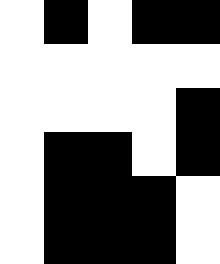[["white", "black", "white", "black", "black"], ["white", "white", "white", "white", "white"], ["white", "white", "white", "white", "black"], ["white", "black", "black", "white", "black"], ["white", "black", "black", "black", "white"], ["white", "black", "black", "black", "white"]]